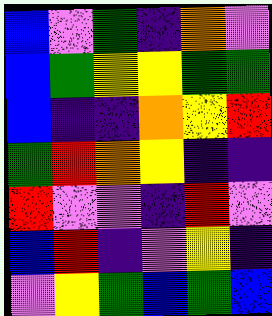[["blue", "violet", "green", "indigo", "orange", "violet"], ["blue", "green", "yellow", "yellow", "green", "green"], ["blue", "indigo", "indigo", "orange", "yellow", "red"], ["green", "red", "orange", "yellow", "indigo", "indigo"], ["red", "violet", "violet", "indigo", "red", "violet"], ["blue", "red", "indigo", "violet", "yellow", "indigo"], ["violet", "yellow", "green", "blue", "green", "blue"]]